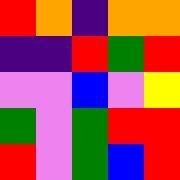[["red", "orange", "indigo", "orange", "orange"], ["indigo", "indigo", "red", "green", "red"], ["violet", "violet", "blue", "violet", "yellow"], ["green", "violet", "green", "red", "red"], ["red", "violet", "green", "blue", "red"]]